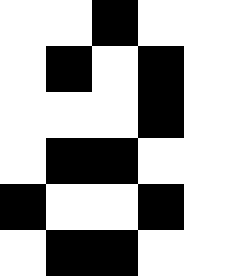[["white", "white", "black", "white", "white"], ["white", "black", "white", "black", "white"], ["white", "white", "white", "black", "white"], ["white", "black", "black", "white", "white"], ["black", "white", "white", "black", "white"], ["white", "black", "black", "white", "white"]]